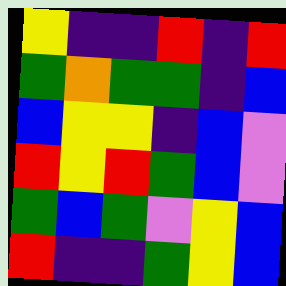[["yellow", "indigo", "indigo", "red", "indigo", "red"], ["green", "orange", "green", "green", "indigo", "blue"], ["blue", "yellow", "yellow", "indigo", "blue", "violet"], ["red", "yellow", "red", "green", "blue", "violet"], ["green", "blue", "green", "violet", "yellow", "blue"], ["red", "indigo", "indigo", "green", "yellow", "blue"]]